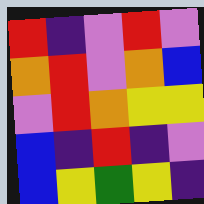[["red", "indigo", "violet", "red", "violet"], ["orange", "red", "violet", "orange", "blue"], ["violet", "red", "orange", "yellow", "yellow"], ["blue", "indigo", "red", "indigo", "violet"], ["blue", "yellow", "green", "yellow", "indigo"]]